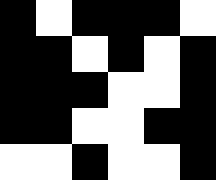[["black", "white", "black", "black", "black", "white"], ["black", "black", "white", "black", "white", "black"], ["black", "black", "black", "white", "white", "black"], ["black", "black", "white", "white", "black", "black"], ["white", "white", "black", "white", "white", "black"]]